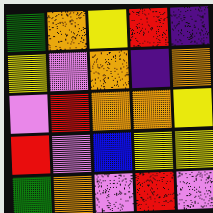[["green", "orange", "yellow", "red", "indigo"], ["yellow", "violet", "orange", "indigo", "orange"], ["violet", "red", "orange", "orange", "yellow"], ["red", "violet", "blue", "yellow", "yellow"], ["green", "orange", "violet", "red", "violet"]]